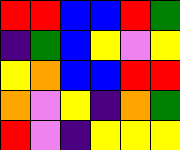[["red", "red", "blue", "blue", "red", "green"], ["indigo", "green", "blue", "yellow", "violet", "yellow"], ["yellow", "orange", "blue", "blue", "red", "red"], ["orange", "violet", "yellow", "indigo", "orange", "green"], ["red", "violet", "indigo", "yellow", "yellow", "yellow"]]